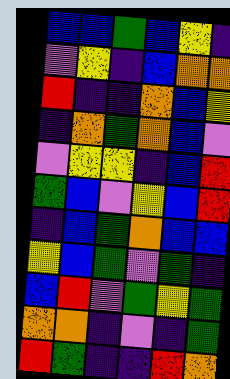[["blue", "blue", "green", "blue", "yellow", "indigo"], ["violet", "yellow", "indigo", "blue", "orange", "orange"], ["red", "indigo", "indigo", "orange", "blue", "yellow"], ["indigo", "orange", "green", "orange", "blue", "violet"], ["violet", "yellow", "yellow", "indigo", "blue", "red"], ["green", "blue", "violet", "yellow", "blue", "red"], ["indigo", "blue", "green", "orange", "blue", "blue"], ["yellow", "blue", "green", "violet", "green", "indigo"], ["blue", "red", "violet", "green", "yellow", "green"], ["orange", "orange", "indigo", "violet", "indigo", "green"], ["red", "green", "indigo", "indigo", "red", "orange"]]